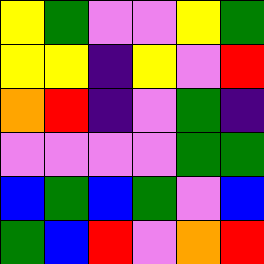[["yellow", "green", "violet", "violet", "yellow", "green"], ["yellow", "yellow", "indigo", "yellow", "violet", "red"], ["orange", "red", "indigo", "violet", "green", "indigo"], ["violet", "violet", "violet", "violet", "green", "green"], ["blue", "green", "blue", "green", "violet", "blue"], ["green", "blue", "red", "violet", "orange", "red"]]